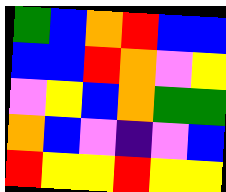[["green", "blue", "orange", "red", "blue", "blue"], ["blue", "blue", "red", "orange", "violet", "yellow"], ["violet", "yellow", "blue", "orange", "green", "green"], ["orange", "blue", "violet", "indigo", "violet", "blue"], ["red", "yellow", "yellow", "red", "yellow", "yellow"]]